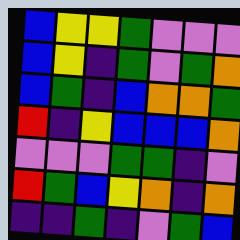[["blue", "yellow", "yellow", "green", "violet", "violet", "violet"], ["blue", "yellow", "indigo", "green", "violet", "green", "orange"], ["blue", "green", "indigo", "blue", "orange", "orange", "green"], ["red", "indigo", "yellow", "blue", "blue", "blue", "orange"], ["violet", "violet", "violet", "green", "green", "indigo", "violet"], ["red", "green", "blue", "yellow", "orange", "indigo", "orange"], ["indigo", "indigo", "green", "indigo", "violet", "green", "blue"]]